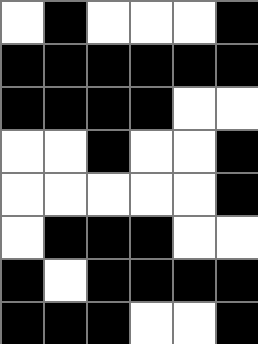[["white", "black", "white", "white", "white", "black"], ["black", "black", "black", "black", "black", "black"], ["black", "black", "black", "black", "white", "white"], ["white", "white", "black", "white", "white", "black"], ["white", "white", "white", "white", "white", "black"], ["white", "black", "black", "black", "white", "white"], ["black", "white", "black", "black", "black", "black"], ["black", "black", "black", "white", "white", "black"]]